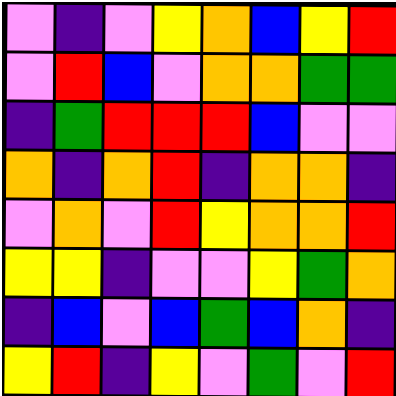[["violet", "indigo", "violet", "yellow", "orange", "blue", "yellow", "red"], ["violet", "red", "blue", "violet", "orange", "orange", "green", "green"], ["indigo", "green", "red", "red", "red", "blue", "violet", "violet"], ["orange", "indigo", "orange", "red", "indigo", "orange", "orange", "indigo"], ["violet", "orange", "violet", "red", "yellow", "orange", "orange", "red"], ["yellow", "yellow", "indigo", "violet", "violet", "yellow", "green", "orange"], ["indigo", "blue", "violet", "blue", "green", "blue", "orange", "indigo"], ["yellow", "red", "indigo", "yellow", "violet", "green", "violet", "red"]]